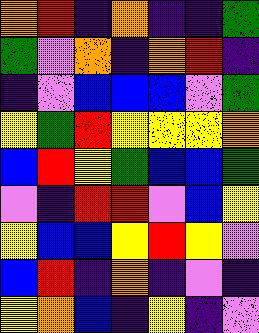[["orange", "red", "indigo", "orange", "indigo", "indigo", "green"], ["green", "violet", "orange", "indigo", "orange", "red", "indigo"], ["indigo", "violet", "blue", "blue", "blue", "violet", "green"], ["yellow", "green", "red", "yellow", "yellow", "yellow", "orange"], ["blue", "red", "yellow", "green", "blue", "blue", "green"], ["violet", "indigo", "red", "red", "violet", "blue", "yellow"], ["yellow", "blue", "blue", "yellow", "red", "yellow", "violet"], ["blue", "red", "indigo", "orange", "indigo", "violet", "indigo"], ["yellow", "orange", "blue", "indigo", "yellow", "indigo", "violet"]]